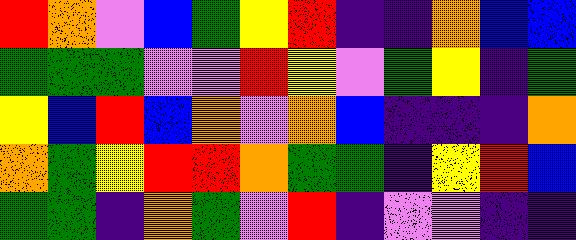[["red", "orange", "violet", "blue", "green", "yellow", "red", "indigo", "indigo", "orange", "blue", "blue"], ["green", "green", "green", "violet", "violet", "red", "yellow", "violet", "green", "yellow", "indigo", "green"], ["yellow", "blue", "red", "blue", "orange", "violet", "orange", "blue", "indigo", "indigo", "indigo", "orange"], ["orange", "green", "yellow", "red", "red", "orange", "green", "green", "indigo", "yellow", "red", "blue"], ["green", "green", "indigo", "orange", "green", "violet", "red", "indigo", "violet", "violet", "indigo", "indigo"]]